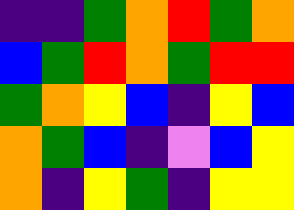[["indigo", "indigo", "green", "orange", "red", "green", "orange"], ["blue", "green", "red", "orange", "green", "red", "red"], ["green", "orange", "yellow", "blue", "indigo", "yellow", "blue"], ["orange", "green", "blue", "indigo", "violet", "blue", "yellow"], ["orange", "indigo", "yellow", "green", "indigo", "yellow", "yellow"]]